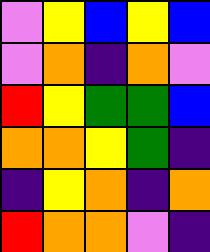[["violet", "yellow", "blue", "yellow", "blue"], ["violet", "orange", "indigo", "orange", "violet"], ["red", "yellow", "green", "green", "blue"], ["orange", "orange", "yellow", "green", "indigo"], ["indigo", "yellow", "orange", "indigo", "orange"], ["red", "orange", "orange", "violet", "indigo"]]